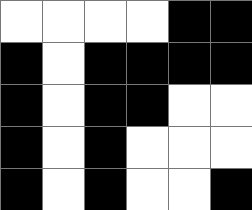[["white", "white", "white", "white", "black", "black"], ["black", "white", "black", "black", "black", "black"], ["black", "white", "black", "black", "white", "white"], ["black", "white", "black", "white", "white", "white"], ["black", "white", "black", "white", "white", "black"]]